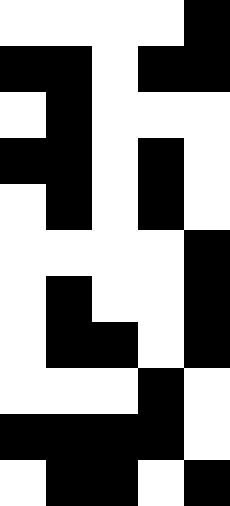[["white", "white", "white", "white", "black"], ["black", "black", "white", "black", "black"], ["white", "black", "white", "white", "white"], ["black", "black", "white", "black", "white"], ["white", "black", "white", "black", "white"], ["white", "white", "white", "white", "black"], ["white", "black", "white", "white", "black"], ["white", "black", "black", "white", "black"], ["white", "white", "white", "black", "white"], ["black", "black", "black", "black", "white"], ["white", "black", "black", "white", "black"]]